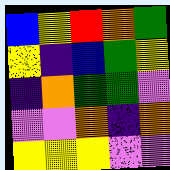[["blue", "yellow", "red", "orange", "green"], ["yellow", "indigo", "blue", "green", "yellow"], ["indigo", "orange", "green", "green", "violet"], ["violet", "violet", "orange", "indigo", "orange"], ["yellow", "yellow", "yellow", "violet", "violet"]]